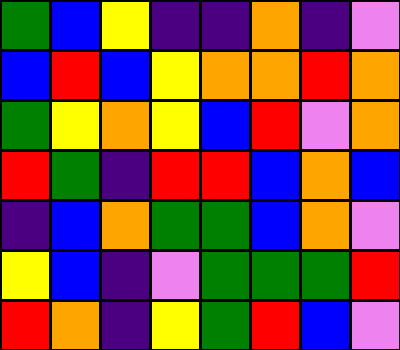[["green", "blue", "yellow", "indigo", "indigo", "orange", "indigo", "violet"], ["blue", "red", "blue", "yellow", "orange", "orange", "red", "orange"], ["green", "yellow", "orange", "yellow", "blue", "red", "violet", "orange"], ["red", "green", "indigo", "red", "red", "blue", "orange", "blue"], ["indigo", "blue", "orange", "green", "green", "blue", "orange", "violet"], ["yellow", "blue", "indigo", "violet", "green", "green", "green", "red"], ["red", "orange", "indigo", "yellow", "green", "red", "blue", "violet"]]